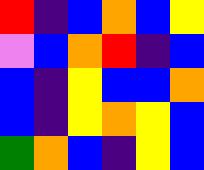[["red", "indigo", "blue", "orange", "blue", "yellow"], ["violet", "blue", "orange", "red", "indigo", "blue"], ["blue", "indigo", "yellow", "blue", "blue", "orange"], ["blue", "indigo", "yellow", "orange", "yellow", "blue"], ["green", "orange", "blue", "indigo", "yellow", "blue"]]